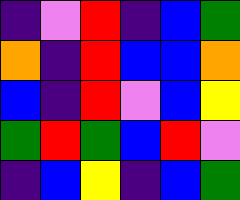[["indigo", "violet", "red", "indigo", "blue", "green"], ["orange", "indigo", "red", "blue", "blue", "orange"], ["blue", "indigo", "red", "violet", "blue", "yellow"], ["green", "red", "green", "blue", "red", "violet"], ["indigo", "blue", "yellow", "indigo", "blue", "green"]]